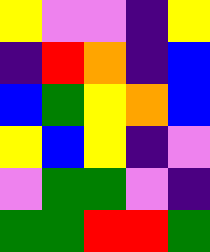[["yellow", "violet", "violet", "indigo", "yellow"], ["indigo", "red", "orange", "indigo", "blue"], ["blue", "green", "yellow", "orange", "blue"], ["yellow", "blue", "yellow", "indigo", "violet"], ["violet", "green", "green", "violet", "indigo"], ["green", "green", "red", "red", "green"]]